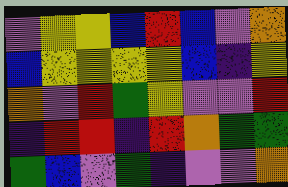[["violet", "yellow", "yellow", "blue", "red", "blue", "violet", "orange"], ["blue", "yellow", "yellow", "yellow", "yellow", "blue", "indigo", "yellow"], ["orange", "violet", "red", "green", "yellow", "violet", "violet", "red"], ["indigo", "red", "red", "indigo", "red", "orange", "green", "green"], ["green", "blue", "violet", "green", "indigo", "violet", "violet", "orange"]]